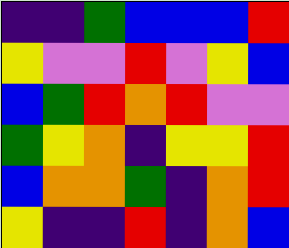[["indigo", "indigo", "green", "blue", "blue", "blue", "red"], ["yellow", "violet", "violet", "red", "violet", "yellow", "blue"], ["blue", "green", "red", "orange", "red", "violet", "violet"], ["green", "yellow", "orange", "indigo", "yellow", "yellow", "red"], ["blue", "orange", "orange", "green", "indigo", "orange", "red"], ["yellow", "indigo", "indigo", "red", "indigo", "orange", "blue"]]